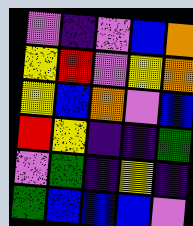[["violet", "indigo", "violet", "blue", "orange"], ["yellow", "red", "violet", "yellow", "orange"], ["yellow", "blue", "orange", "violet", "blue"], ["red", "yellow", "indigo", "indigo", "green"], ["violet", "green", "indigo", "yellow", "indigo"], ["green", "blue", "blue", "blue", "violet"]]